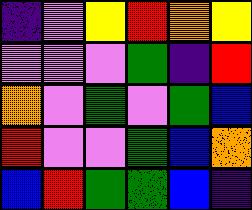[["indigo", "violet", "yellow", "red", "orange", "yellow"], ["violet", "violet", "violet", "green", "indigo", "red"], ["orange", "violet", "green", "violet", "green", "blue"], ["red", "violet", "violet", "green", "blue", "orange"], ["blue", "red", "green", "green", "blue", "indigo"]]